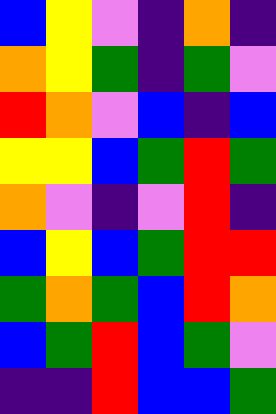[["blue", "yellow", "violet", "indigo", "orange", "indigo"], ["orange", "yellow", "green", "indigo", "green", "violet"], ["red", "orange", "violet", "blue", "indigo", "blue"], ["yellow", "yellow", "blue", "green", "red", "green"], ["orange", "violet", "indigo", "violet", "red", "indigo"], ["blue", "yellow", "blue", "green", "red", "red"], ["green", "orange", "green", "blue", "red", "orange"], ["blue", "green", "red", "blue", "green", "violet"], ["indigo", "indigo", "red", "blue", "blue", "green"]]